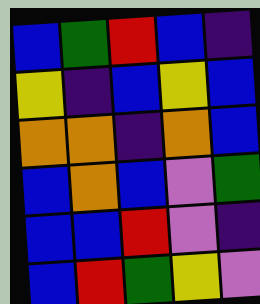[["blue", "green", "red", "blue", "indigo"], ["yellow", "indigo", "blue", "yellow", "blue"], ["orange", "orange", "indigo", "orange", "blue"], ["blue", "orange", "blue", "violet", "green"], ["blue", "blue", "red", "violet", "indigo"], ["blue", "red", "green", "yellow", "violet"]]